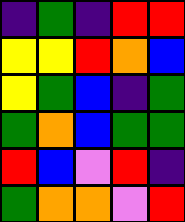[["indigo", "green", "indigo", "red", "red"], ["yellow", "yellow", "red", "orange", "blue"], ["yellow", "green", "blue", "indigo", "green"], ["green", "orange", "blue", "green", "green"], ["red", "blue", "violet", "red", "indigo"], ["green", "orange", "orange", "violet", "red"]]